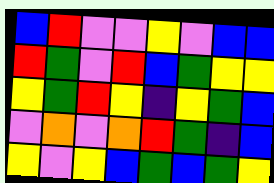[["blue", "red", "violet", "violet", "yellow", "violet", "blue", "blue"], ["red", "green", "violet", "red", "blue", "green", "yellow", "yellow"], ["yellow", "green", "red", "yellow", "indigo", "yellow", "green", "blue"], ["violet", "orange", "violet", "orange", "red", "green", "indigo", "blue"], ["yellow", "violet", "yellow", "blue", "green", "blue", "green", "yellow"]]